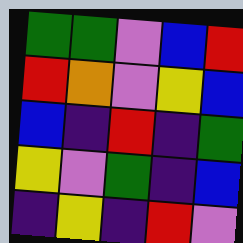[["green", "green", "violet", "blue", "red"], ["red", "orange", "violet", "yellow", "blue"], ["blue", "indigo", "red", "indigo", "green"], ["yellow", "violet", "green", "indigo", "blue"], ["indigo", "yellow", "indigo", "red", "violet"]]